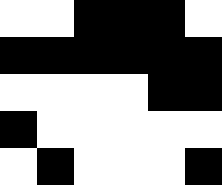[["white", "white", "black", "black", "black", "white"], ["black", "black", "black", "black", "black", "black"], ["white", "white", "white", "white", "black", "black"], ["black", "white", "white", "white", "white", "white"], ["white", "black", "white", "white", "white", "black"]]